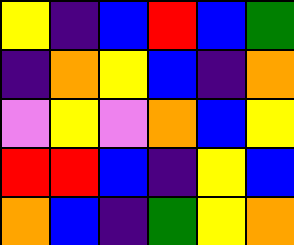[["yellow", "indigo", "blue", "red", "blue", "green"], ["indigo", "orange", "yellow", "blue", "indigo", "orange"], ["violet", "yellow", "violet", "orange", "blue", "yellow"], ["red", "red", "blue", "indigo", "yellow", "blue"], ["orange", "blue", "indigo", "green", "yellow", "orange"]]